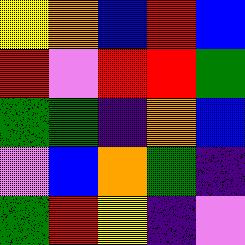[["yellow", "orange", "blue", "red", "blue"], ["red", "violet", "red", "red", "green"], ["green", "green", "indigo", "orange", "blue"], ["violet", "blue", "orange", "green", "indigo"], ["green", "red", "yellow", "indigo", "violet"]]